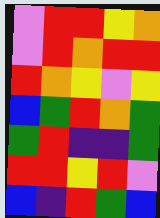[["violet", "red", "red", "yellow", "orange"], ["violet", "red", "orange", "red", "red"], ["red", "orange", "yellow", "violet", "yellow"], ["blue", "green", "red", "orange", "green"], ["green", "red", "indigo", "indigo", "green"], ["red", "red", "yellow", "red", "violet"], ["blue", "indigo", "red", "green", "blue"]]